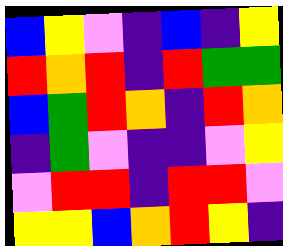[["blue", "yellow", "violet", "indigo", "blue", "indigo", "yellow"], ["red", "orange", "red", "indigo", "red", "green", "green"], ["blue", "green", "red", "orange", "indigo", "red", "orange"], ["indigo", "green", "violet", "indigo", "indigo", "violet", "yellow"], ["violet", "red", "red", "indigo", "red", "red", "violet"], ["yellow", "yellow", "blue", "orange", "red", "yellow", "indigo"]]